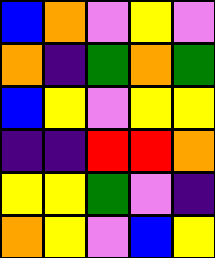[["blue", "orange", "violet", "yellow", "violet"], ["orange", "indigo", "green", "orange", "green"], ["blue", "yellow", "violet", "yellow", "yellow"], ["indigo", "indigo", "red", "red", "orange"], ["yellow", "yellow", "green", "violet", "indigo"], ["orange", "yellow", "violet", "blue", "yellow"]]